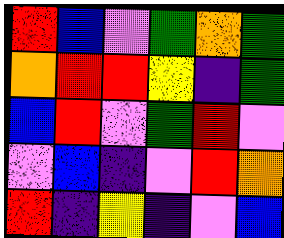[["red", "blue", "violet", "green", "orange", "green"], ["orange", "red", "red", "yellow", "indigo", "green"], ["blue", "red", "violet", "green", "red", "violet"], ["violet", "blue", "indigo", "violet", "red", "orange"], ["red", "indigo", "yellow", "indigo", "violet", "blue"]]